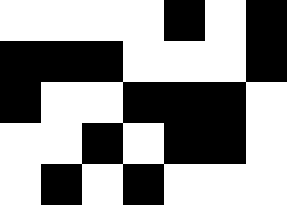[["white", "white", "white", "white", "black", "white", "black"], ["black", "black", "black", "white", "white", "white", "black"], ["black", "white", "white", "black", "black", "black", "white"], ["white", "white", "black", "white", "black", "black", "white"], ["white", "black", "white", "black", "white", "white", "white"]]